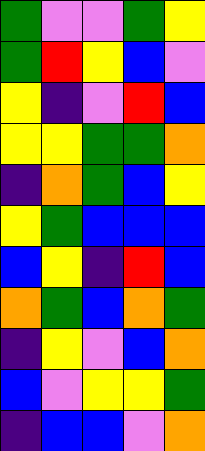[["green", "violet", "violet", "green", "yellow"], ["green", "red", "yellow", "blue", "violet"], ["yellow", "indigo", "violet", "red", "blue"], ["yellow", "yellow", "green", "green", "orange"], ["indigo", "orange", "green", "blue", "yellow"], ["yellow", "green", "blue", "blue", "blue"], ["blue", "yellow", "indigo", "red", "blue"], ["orange", "green", "blue", "orange", "green"], ["indigo", "yellow", "violet", "blue", "orange"], ["blue", "violet", "yellow", "yellow", "green"], ["indigo", "blue", "blue", "violet", "orange"]]